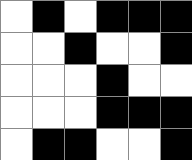[["white", "black", "white", "black", "black", "black"], ["white", "white", "black", "white", "white", "black"], ["white", "white", "white", "black", "white", "white"], ["white", "white", "white", "black", "black", "black"], ["white", "black", "black", "white", "white", "black"]]